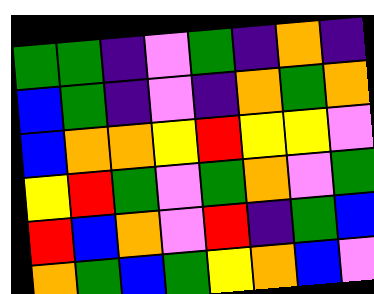[["green", "green", "indigo", "violet", "green", "indigo", "orange", "indigo"], ["blue", "green", "indigo", "violet", "indigo", "orange", "green", "orange"], ["blue", "orange", "orange", "yellow", "red", "yellow", "yellow", "violet"], ["yellow", "red", "green", "violet", "green", "orange", "violet", "green"], ["red", "blue", "orange", "violet", "red", "indigo", "green", "blue"], ["orange", "green", "blue", "green", "yellow", "orange", "blue", "violet"]]